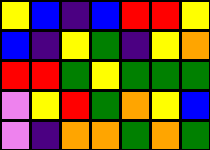[["yellow", "blue", "indigo", "blue", "red", "red", "yellow"], ["blue", "indigo", "yellow", "green", "indigo", "yellow", "orange"], ["red", "red", "green", "yellow", "green", "green", "green"], ["violet", "yellow", "red", "green", "orange", "yellow", "blue"], ["violet", "indigo", "orange", "orange", "green", "orange", "green"]]